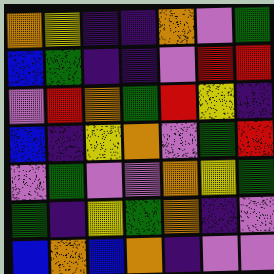[["orange", "yellow", "indigo", "indigo", "orange", "violet", "green"], ["blue", "green", "indigo", "indigo", "violet", "red", "red"], ["violet", "red", "orange", "green", "red", "yellow", "indigo"], ["blue", "indigo", "yellow", "orange", "violet", "green", "red"], ["violet", "green", "violet", "violet", "orange", "yellow", "green"], ["green", "indigo", "yellow", "green", "orange", "indigo", "violet"], ["blue", "orange", "blue", "orange", "indigo", "violet", "violet"]]